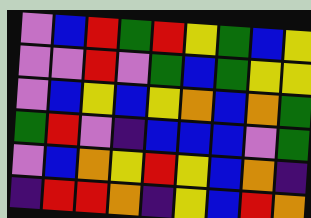[["violet", "blue", "red", "green", "red", "yellow", "green", "blue", "yellow"], ["violet", "violet", "red", "violet", "green", "blue", "green", "yellow", "yellow"], ["violet", "blue", "yellow", "blue", "yellow", "orange", "blue", "orange", "green"], ["green", "red", "violet", "indigo", "blue", "blue", "blue", "violet", "green"], ["violet", "blue", "orange", "yellow", "red", "yellow", "blue", "orange", "indigo"], ["indigo", "red", "red", "orange", "indigo", "yellow", "blue", "red", "orange"]]